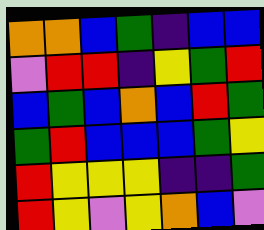[["orange", "orange", "blue", "green", "indigo", "blue", "blue"], ["violet", "red", "red", "indigo", "yellow", "green", "red"], ["blue", "green", "blue", "orange", "blue", "red", "green"], ["green", "red", "blue", "blue", "blue", "green", "yellow"], ["red", "yellow", "yellow", "yellow", "indigo", "indigo", "green"], ["red", "yellow", "violet", "yellow", "orange", "blue", "violet"]]